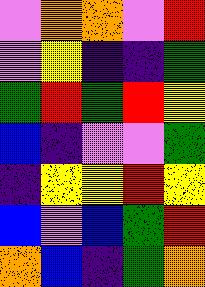[["violet", "orange", "orange", "violet", "red"], ["violet", "yellow", "indigo", "indigo", "green"], ["green", "red", "green", "red", "yellow"], ["blue", "indigo", "violet", "violet", "green"], ["indigo", "yellow", "yellow", "red", "yellow"], ["blue", "violet", "blue", "green", "red"], ["orange", "blue", "indigo", "green", "orange"]]